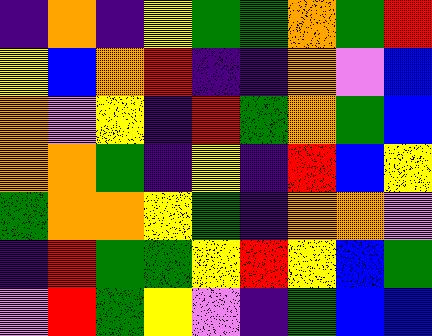[["indigo", "orange", "indigo", "yellow", "green", "green", "orange", "green", "red"], ["yellow", "blue", "orange", "red", "indigo", "indigo", "orange", "violet", "blue"], ["orange", "violet", "yellow", "indigo", "red", "green", "orange", "green", "blue"], ["orange", "orange", "green", "indigo", "yellow", "indigo", "red", "blue", "yellow"], ["green", "orange", "orange", "yellow", "green", "indigo", "orange", "orange", "violet"], ["indigo", "red", "green", "green", "yellow", "red", "yellow", "blue", "green"], ["violet", "red", "green", "yellow", "violet", "indigo", "green", "blue", "blue"]]